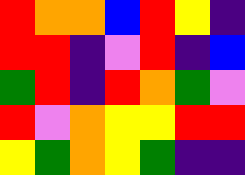[["red", "orange", "orange", "blue", "red", "yellow", "indigo"], ["red", "red", "indigo", "violet", "red", "indigo", "blue"], ["green", "red", "indigo", "red", "orange", "green", "violet"], ["red", "violet", "orange", "yellow", "yellow", "red", "red"], ["yellow", "green", "orange", "yellow", "green", "indigo", "indigo"]]